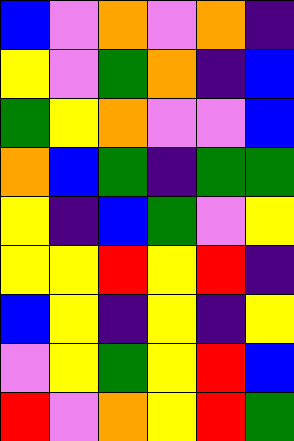[["blue", "violet", "orange", "violet", "orange", "indigo"], ["yellow", "violet", "green", "orange", "indigo", "blue"], ["green", "yellow", "orange", "violet", "violet", "blue"], ["orange", "blue", "green", "indigo", "green", "green"], ["yellow", "indigo", "blue", "green", "violet", "yellow"], ["yellow", "yellow", "red", "yellow", "red", "indigo"], ["blue", "yellow", "indigo", "yellow", "indigo", "yellow"], ["violet", "yellow", "green", "yellow", "red", "blue"], ["red", "violet", "orange", "yellow", "red", "green"]]